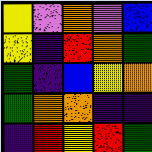[["yellow", "violet", "orange", "violet", "blue"], ["yellow", "indigo", "red", "orange", "green"], ["green", "indigo", "blue", "yellow", "orange"], ["green", "orange", "orange", "indigo", "indigo"], ["indigo", "red", "yellow", "red", "green"]]